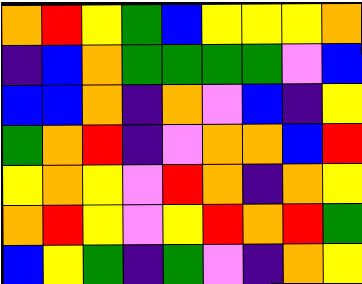[["orange", "red", "yellow", "green", "blue", "yellow", "yellow", "yellow", "orange"], ["indigo", "blue", "orange", "green", "green", "green", "green", "violet", "blue"], ["blue", "blue", "orange", "indigo", "orange", "violet", "blue", "indigo", "yellow"], ["green", "orange", "red", "indigo", "violet", "orange", "orange", "blue", "red"], ["yellow", "orange", "yellow", "violet", "red", "orange", "indigo", "orange", "yellow"], ["orange", "red", "yellow", "violet", "yellow", "red", "orange", "red", "green"], ["blue", "yellow", "green", "indigo", "green", "violet", "indigo", "orange", "yellow"]]